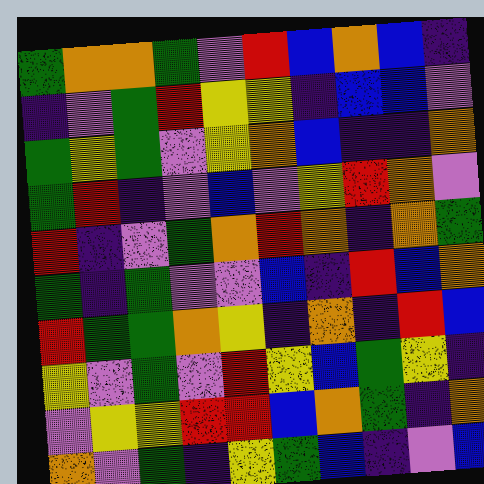[["green", "orange", "orange", "green", "violet", "red", "blue", "orange", "blue", "indigo"], ["indigo", "violet", "green", "red", "yellow", "yellow", "indigo", "blue", "blue", "violet"], ["green", "yellow", "green", "violet", "yellow", "orange", "blue", "indigo", "indigo", "orange"], ["green", "red", "indigo", "violet", "blue", "violet", "yellow", "red", "orange", "violet"], ["red", "indigo", "violet", "green", "orange", "red", "orange", "indigo", "orange", "green"], ["green", "indigo", "green", "violet", "violet", "blue", "indigo", "red", "blue", "orange"], ["red", "green", "green", "orange", "yellow", "indigo", "orange", "indigo", "red", "blue"], ["yellow", "violet", "green", "violet", "red", "yellow", "blue", "green", "yellow", "indigo"], ["violet", "yellow", "yellow", "red", "red", "blue", "orange", "green", "indigo", "orange"], ["orange", "violet", "green", "indigo", "yellow", "green", "blue", "indigo", "violet", "blue"]]